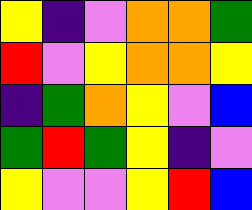[["yellow", "indigo", "violet", "orange", "orange", "green"], ["red", "violet", "yellow", "orange", "orange", "yellow"], ["indigo", "green", "orange", "yellow", "violet", "blue"], ["green", "red", "green", "yellow", "indigo", "violet"], ["yellow", "violet", "violet", "yellow", "red", "blue"]]